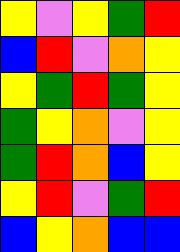[["yellow", "violet", "yellow", "green", "red"], ["blue", "red", "violet", "orange", "yellow"], ["yellow", "green", "red", "green", "yellow"], ["green", "yellow", "orange", "violet", "yellow"], ["green", "red", "orange", "blue", "yellow"], ["yellow", "red", "violet", "green", "red"], ["blue", "yellow", "orange", "blue", "blue"]]